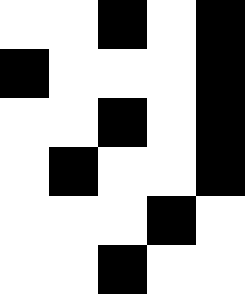[["white", "white", "black", "white", "black"], ["black", "white", "white", "white", "black"], ["white", "white", "black", "white", "black"], ["white", "black", "white", "white", "black"], ["white", "white", "white", "black", "white"], ["white", "white", "black", "white", "white"]]